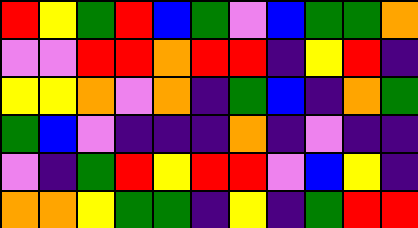[["red", "yellow", "green", "red", "blue", "green", "violet", "blue", "green", "green", "orange"], ["violet", "violet", "red", "red", "orange", "red", "red", "indigo", "yellow", "red", "indigo"], ["yellow", "yellow", "orange", "violet", "orange", "indigo", "green", "blue", "indigo", "orange", "green"], ["green", "blue", "violet", "indigo", "indigo", "indigo", "orange", "indigo", "violet", "indigo", "indigo"], ["violet", "indigo", "green", "red", "yellow", "red", "red", "violet", "blue", "yellow", "indigo"], ["orange", "orange", "yellow", "green", "green", "indigo", "yellow", "indigo", "green", "red", "red"]]